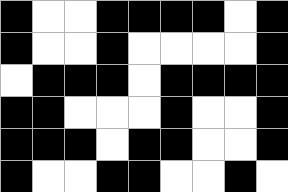[["black", "white", "white", "black", "black", "black", "black", "white", "black"], ["black", "white", "white", "black", "white", "white", "white", "white", "black"], ["white", "black", "black", "black", "white", "black", "black", "black", "black"], ["black", "black", "white", "white", "white", "black", "white", "white", "black"], ["black", "black", "black", "white", "black", "black", "white", "white", "black"], ["black", "white", "white", "black", "black", "white", "white", "black", "white"]]